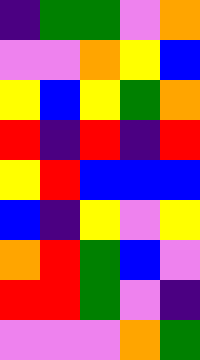[["indigo", "green", "green", "violet", "orange"], ["violet", "violet", "orange", "yellow", "blue"], ["yellow", "blue", "yellow", "green", "orange"], ["red", "indigo", "red", "indigo", "red"], ["yellow", "red", "blue", "blue", "blue"], ["blue", "indigo", "yellow", "violet", "yellow"], ["orange", "red", "green", "blue", "violet"], ["red", "red", "green", "violet", "indigo"], ["violet", "violet", "violet", "orange", "green"]]